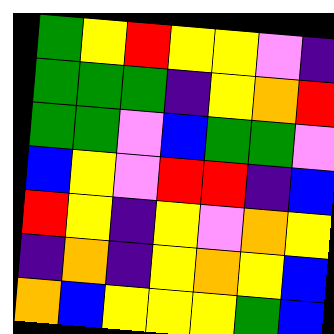[["green", "yellow", "red", "yellow", "yellow", "violet", "indigo"], ["green", "green", "green", "indigo", "yellow", "orange", "red"], ["green", "green", "violet", "blue", "green", "green", "violet"], ["blue", "yellow", "violet", "red", "red", "indigo", "blue"], ["red", "yellow", "indigo", "yellow", "violet", "orange", "yellow"], ["indigo", "orange", "indigo", "yellow", "orange", "yellow", "blue"], ["orange", "blue", "yellow", "yellow", "yellow", "green", "blue"]]